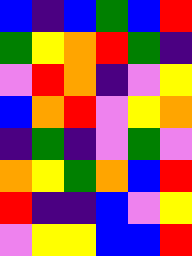[["blue", "indigo", "blue", "green", "blue", "red"], ["green", "yellow", "orange", "red", "green", "indigo"], ["violet", "red", "orange", "indigo", "violet", "yellow"], ["blue", "orange", "red", "violet", "yellow", "orange"], ["indigo", "green", "indigo", "violet", "green", "violet"], ["orange", "yellow", "green", "orange", "blue", "red"], ["red", "indigo", "indigo", "blue", "violet", "yellow"], ["violet", "yellow", "yellow", "blue", "blue", "red"]]